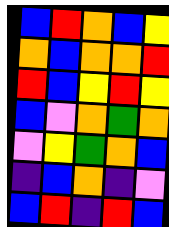[["blue", "red", "orange", "blue", "yellow"], ["orange", "blue", "orange", "orange", "red"], ["red", "blue", "yellow", "red", "yellow"], ["blue", "violet", "orange", "green", "orange"], ["violet", "yellow", "green", "orange", "blue"], ["indigo", "blue", "orange", "indigo", "violet"], ["blue", "red", "indigo", "red", "blue"]]